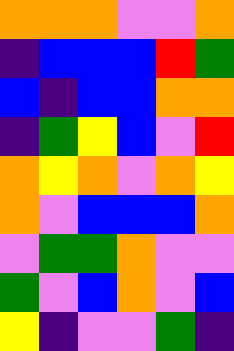[["orange", "orange", "orange", "violet", "violet", "orange"], ["indigo", "blue", "blue", "blue", "red", "green"], ["blue", "indigo", "blue", "blue", "orange", "orange"], ["indigo", "green", "yellow", "blue", "violet", "red"], ["orange", "yellow", "orange", "violet", "orange", "yellow"], ["orange", "violet", "blue", "blue", "blue", "orange"], ["violet", "green", "green", "orange", "violet", "violet"], ["green", "violet", "blue", "orange", "violet", "blue"], ["yellow", "indigo", "violet", "violet", "green", "indigo"]]